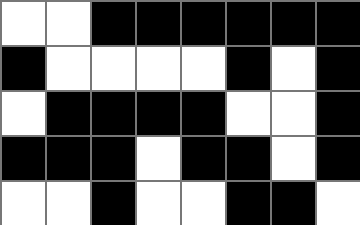[["white", "white", "black", "black", "black", "black", "black", "black"], ["black", "white", "white", "white", "white", "black", "white", "black"], ["white", "black", "black", "black", "black", "white", "white", "black"], ["black", "black", "black", "white", "black", "black", "white", "black"], ["white", "white", "black", "white", "white", "black", "black", "white"]]